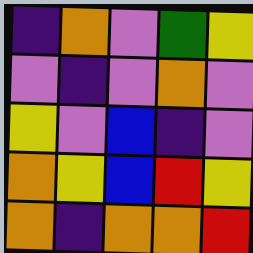[["indigo", "orange", "violet", "green", "yellow"], ["violet", "indigo", "violet", "orange", "violet"], ["yellow", "violet", "blue", "indigo", "violet"], ["orange", "yellow", "blue", "red", "yellow"], ["orange", "indigo", "orange", "orange", "red"]]